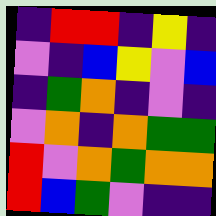[["indigo", "red", "red", "indigo", "yellow", "indigo"], ["violet", "indigo", "blue", "yellow", "violet", "blue"], ["indigo", "green", "orange", "indigo", "violet", "indigo"], ["violet", "orange", "indigo", "orange", "green", "green"], ["red", "violet", "orange", "green", "orange", "orange"], ["red", "blue", "green", "violet", "indigo", "indigo"]]